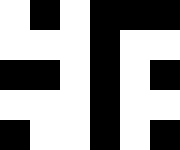[["white", "black", "white", "black", "black", "black"], ["white", "white", "white", "black", "white", "white"], ["black", "black", "white", "black", "white", "black"], ["white", "white", "white", "black", "white", "white"], ["black", "white", "white", "black", "white", "black"]]